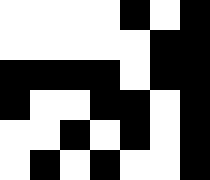[["white", "white", "white", "white", "black", "white", "black"], ["white", "white", "white", "white", "white", "black", "black"], ["black", "black", "black", "black", "white", "black", "black"], ["black", "white", "white", "black", "black", "white", "black"], ["white", "white", "black", "white", "black", "white", "black"], ["white", "black", "white", "black", "white", "white", "black"]]